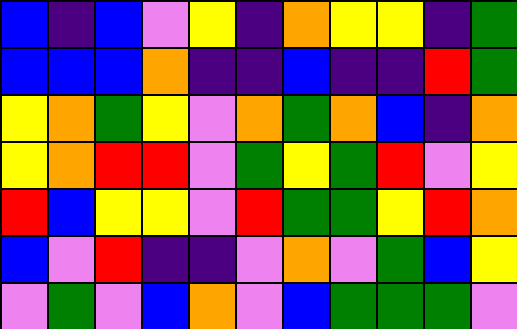[["blue", "indigo", "blue", "violet", "yellow", "indigo", "orange", "yellow", "yellow", "indigo", "green"], ["blue", "blue", "blue", "orange", "indigo", "indigo", "blue", "indigo", "indigo", "red", "green"], ["yellow", "orange", "green", "yellow", "violet", "orange", "green", "orange", "blue", "indigo", "orange"], ["yellow", "orange", "red", "red", "violet", "green", "yellow", "green", "red", "violet", "yellow"], ["red", "blue", "yellow", "yellow", "violet", "red", "green", "green", "yellow", "red", "orange"], ["blue", "violet", "red", "indigo", "indigo", "violet", "orange", "violet", "green", "blue", "yellow"], ["violet", "green", "violet", "blue", "orange", "violet", "blue", "green", "green", "green", "violet"]]